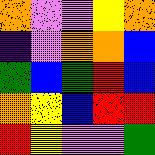[["orange", "violet", "violet", "yellow", "orange"], ["indigo", "violet", "orange", "orange", "blue"], ["green", "blue", "green", "red", "blue"], ["orange", "yellow", "blue", "red", "red"], ["red", "yellow", "violet", "violet", "green"]]